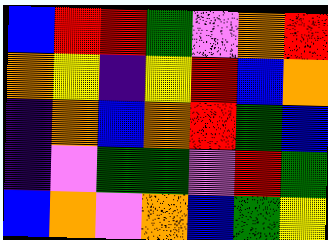[["blue", "red", "red", "green", "violet", "orange", "red"], ["orange", "yellow", "indigo", "yellow", "red", "blue", "orange"], ["indigo", "orange", "blue", "orange", "red", "green", "blue"], ["indigo", "violet", "green", "green", "violet", "red", "green"], ["blue", "orange", "violet", "orange", "blue", "green", "yellow"]]